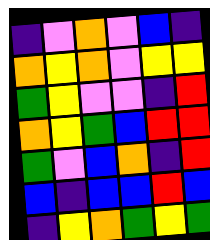[["indigo", "violet", "orange", "violet", "blue", "indigo"], ["orange", "yellow", "orange", "violet", "yellow", "yellow"], ["green", "yellow", "violet", "violet", "indigo", "red"], ["orange", "yellow", "green", "blue", "red", "red"], ["green", "violet", "blue", "orange", "indigo", "red"], ["blue", "indigo", "blue", "blue", "red", "blue"], ["indigo", "yellow", "orange", "green", "yellow", "green"]]